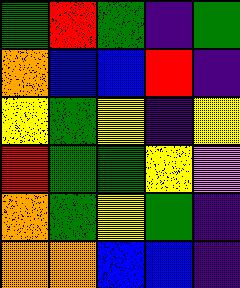[["green", "red", "green", "indigo", "green"], ["orange", "blue", "blue", "red", "indigo"], ["yellow", "green", "yellow", "indigo", "yellow"], ["red", "green", "green", "yellow", "violet"], ["orange", "green", "yellow", "green", "indigo"], ["orange", "orange", "blue", "blue", "indigo"]]